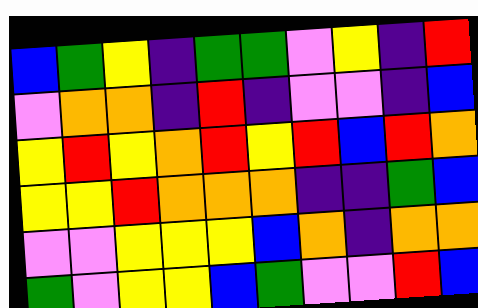[["blue", "green", "yellow", "indigo", "green", "green", "violet", "yellow", "indigo", "red"], ["violet", "orange", "orange", "indigo", "red", "indigo", "violet", "violet", "indigo", "blue"], ["yellow", "red", "yellow", "orange", "red", "yellow", "red", "blue", "red", "orange"], ["yellow", "yellow", "red", "orange", "orange", "orange", "indigo", "indigo", "green", "blue"], ["violet", "violet", "yellow", "yellow", "yellow", "blue", "orange", "indigo", "orange", "orange"], ["green", "violet", "yellow", "yellow", "blue", "green", "violet", "violet", "red", "blue"]]